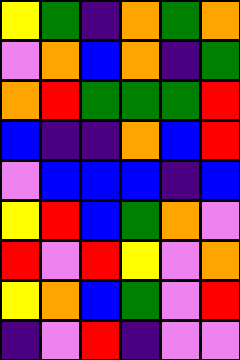[["yellow", "green", "indigo", "orange", "green", "orange"], ["violet", "orange", "blue", "orange", "indigo", "green"], ["orange", "red", "green", "green", "green", "red"], ["blue", "indigo", "indigo", "orange", "blue", "red"], ["violet", "blue", "blue", "blue", "indigo", "blue"], ["yellow", "red", "blue", "green", "orange", "violet"], ["red", "violet", "red", "yellow", "violet", "orange"], ["yellow", "orange", "blue", "green", "violet", "red"], ["indigo", "violet", "red", "indigo", "violet", "violet"]]